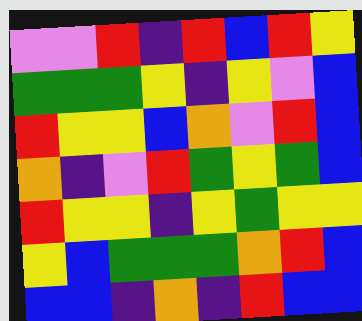[["violet", "violet", "red", "indigo", "red", "blue", "red", "yellow"], ["green", "green", "green", "yellow", "indigo", "yellow", "violet", "blue"], ["red", "yellow", "yellow", "blue", "orange", "violet", "red", "blue"], ["orange", "indigo", "violet", "red", "green", "yellow", "green", "blue"], ["red", "yellow", "yellow", "indigo", "yellow", "green", "yellow", "yellow"], ["yellow", "blue", "green", "green", "green", "orange", "red", "blue"], ["blue", "blue", "indigo", "orange", "indigo", "red", "blue", "blue"]]